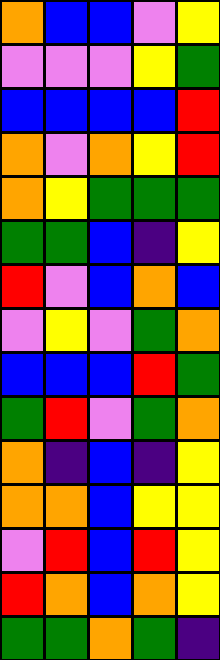[["orange", "blue", "blue", "violet", "yellow"], ["violet", "violet", "violet", "yellow", "green"], ["blue", "blue", "blue", "blue", "red"], ["orange", "violet", "orange", "yellow", "red"], ["orange", "yellow", "green", "green", "green"], ["green", "green", "blue", "indigo", "yellow"], ["red", "violet", "blue", "orange", "blue"], ["violet", "yellow", "violet", "green", "orange"], ["blue", "blue", "blue", "red", "green"], ["green", "red", "violet", "green", "orange"], ["orange", "indigo", "blue", "indigo", "yellow"], ["orange", "orange", "blue", "yellow", "yellow"], ["violet", "red", "blue", "red", "yellow"], ["red", "orange", "blue", "orange", "yellow"], ["green", "green", "orange", "green", "indigo"]]